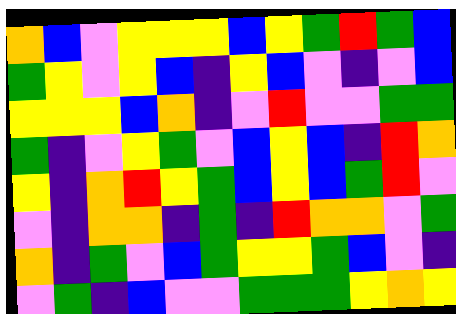[["orange", "blue", "violet", "yellow", "yellow", "yellow", "blue", "yellow", "green", "red", "green", "blue"], ["green", "yellow", "violet", "yellow", "blue", "indigo", "yellow", "blue", "violet", "indigo", "violet", "blue"], ["yellow", "yellow", "yellow", "blue", "orange", "indigo", "violet", "red", "violet", "violet", "green", "green"], ["green", "indigo", "violet", "yellow", "green", "violet", "blue", "yellow", "blue", "indigo", "red", "orange"], ["yellow", "indigo", "orange", "red", "yellow", "green", "blue", "yellow", "blue", "green", "red", "violet"], ["violet", "indigo", "orange", "orange", "indigo", "green", "indigo", "red", "orange", "orange", "violet", "green"], ["orange", "indigo", "green", "violet", "blue", "green", "yellow", "yellow", "green", "blue", "violet", "indigo"], ["violet", "green", "indigo", "blue", "violet", "violet", "green", "green", "green", "yellow", "orange", "yellow"]]